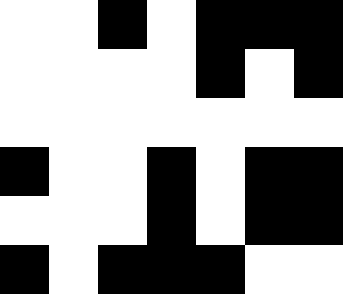[["white", "white", "black", "white", "black", "black", "black"], ["white", "white", "white", "white", "black", "white", "black"], ["white", "white", "white", "white", "white", "white", "white"], ["black", "white", "white", "black", "white", "black", "black"], ["white", "white", "white", "black", "white", "black", "black"], ["black", "white", "black", "black", "black", "white", "white"]]